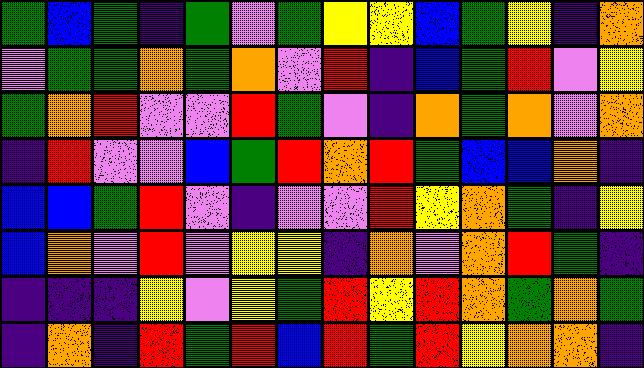[["green", "blue", "green", "indigo", "green", "violet", "green", "yellow", "yellow", "blue", "green", "yellow", "indigo", "orange"], ["violet", "green", "green", "orange", "green", "orange", "violet", "red", "indigo", "blue", "green", "red", "violet", "yellow"], ["green", "orange", "red", "violet", "violet", "red", "green", "violet", "indigo", "orange", "green", "orange", "violet", "orange"], ["indigo", "red", "violet", "violet", "blue", "green", "red", "orange", "red", "green", "blue", "blue", "orange", "indigo"], ["blue", "blue", "green", "red", "violet", "indigo", "violet", "violet", "red", "yellow", "orange", "green", "indigo", "yellow"], ["blue", "orange", "violet", "red", "violet", "yellow", "yellow", "indigo", "orange", "violet", "orange", "red", "green", "indigo"], ["indigo", "indigo", "indigo", "yellow", "violet", "yellow", "green", "red", "yellow", "red", "orange", "green", "orange", "green"], ["indigo", "orange", "indigo", "red", "green", "red", "blue", "red", "green", "red", "yellow", "orange", "orange", "indigo"]]